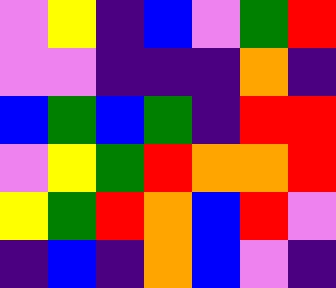[["violet", "yellow", "indigo", "blue", "violet", "green", "red"], ["violet", "violet", "indigo", "indigo", "indigo", "orange", "indigo"], ["blue", "green", "blue", "green", "indigo", "red", "red"], ["violet", "yellow", "green", "red", "orange", "orange", "red"], ["yellow", "green", "red", "orange", "blue", "red", "violet"], ["indigo", "blue", "indigo", "orange", "blue", "violet", "indigo"]]